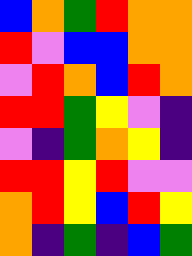[["blue", "orange", "green", "red", "orange", "orange"], ["red", "violet", "blue", "blue", "orange", "orange"], ["violet", "red", "orange", "blue", "red", "orange"], ["red", "red", "green", "yellow", "violet", "indigo"], ["violet", "indigo", "green", "orange", "yellow", "indigo"], ["red", "red", "yellow", "red", "violet", "violet"], ["orange", "red", "yellow", "blue", "red", "yellow"], ["orange", "indigo", "green", "indigo", "blue", "green"]]